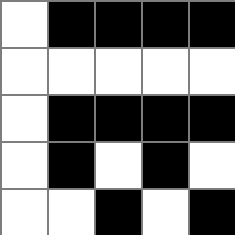[["white", "black", "black", "black", "black"], ["white", "white", "white", "white", "white"], ["white", "black", "black", "black", "black"], ["white", "black", "white", "black", "white"], ["white", "white", "black", "white", "black"]]